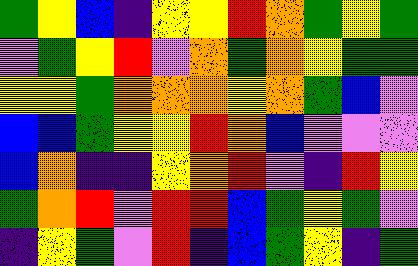[["green", "yellow", "blue", "indigo", "yellow", "yellow", "red", "orange", "green", "yellow", "green"], ["violet", "green", "yellow", "red", "violet", "orange", "green", "orange", "yellow", "green", "green"], ["yellow", "yellow", "green", "orange", "orange", "orange", "yellow", "orange", "green", "blue", "violet"], ["blue", "blue", "green", "yellow", "yellow", "red", "orange", "blue", "violet", "violet", "violet"], ["blue", "orange", "indigo", "indigo", "yellow", "orange", "red", "violet", "indigo", "red", "yellow"], ["green", "orange", "red", "violet", "red", "red", "blue", "green", "yellow", "green", "violet"], ["indigo", "yellow", "green", "violet", "red", "indigo", "blue", "green", "yellow", "indigo", "green"]]